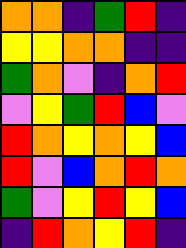[["orange", "orange", "indigo", "green", "red", "indigo"], ["yellow", "yellow", "orange", "orange", "indigo", "indigo"], ["green", "orange", "violet", "indigo", "orange", "red"], ["violet", "yellow", "green", "red", "blue", "violet"], ["red", "orange", "yellow", "orange", "yellow", "blue"], ["red", "violet", "blue", "orange", "red", "orange"], ["green", "violet", "yellow", "red", "yellow", "blue"], ["indigo", "red", "orange", "yellow", "red", "indigo"]]